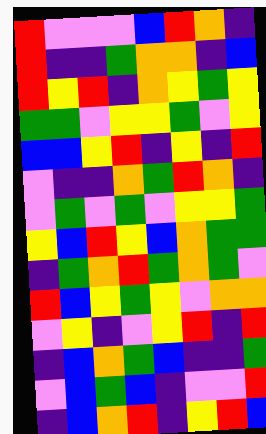[["red", "violet", "violet", "violet", "blue", "red", "orange", "indigo"], ["red", "indigo", "indigo", "green", "orange", "orange", "indigo", "blue"], ["red", "yellow", "red", "indigo", "orange", "yellow", "green", "yellow"], ["green", "green", "violet", "yellow", "yellow", "green", "violet", "yellow"], ["blue", "blue", "yellow", "red", "indigo", "yellow", "indigo", "red"], ["violet", "indigo", "indigo", "orange", "green", "red", "orange", "indigo"], ["violet", "green", "violet", "green", "violet", "yellow", "yellow", "green"], ["yellow", "blue", "red", "yellow", "blue", "orange", "green", "green"], ["indigo", "green", "orange", "red", "green", "orange", "green", "violet"], ["red", "blue", "yellow", "green", "yellow", "violet", "orange", "orange"], ["violet", "yellow", "indigo", "violet", "yellow", "red", "indigo", "red"], ["indigo", "blue", "orange", "green", "blue", "indigo", "indigo", "green"], ["violet", "blue", "green", "blue", "indigo", "violet", "violet", "red"], ["indigo", "blue", "orange", "red", "indigo", "yellow", "red", "blue"]]